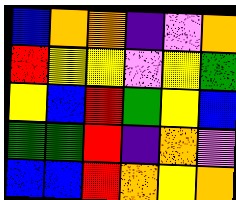[["blue", "orange", "orange", "indigo", "violet", "orange"], ["red", "yellow", "yellow", "violet", "yellow", "green"], ["yellow", "blue", "red", "green", "yellow", "blue"], ["green", "green", "red", "indigo", "orange", "violet"], ["blue", "blue", "red", "orange", "yellow", "orange"]]